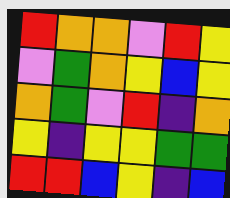[["red", "orange", "orange", "violet", "red", "yellow"], ["violet", "green", "orange", "yellow", "blue", "yellow"], ["orange", "green", "violet", "red", "indigo", "orange"], ["yellow", "indigo", "yellow", "yellow", "green", "green"], ["red", "red", "blue", "yellow", "indigo", "blue"]]